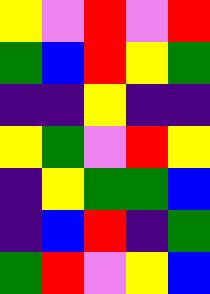[["yellow", "violet", "red", "violet", "red"], ["green", "blue", "red", "yellow", "green"], ["indigo", "indigo", "yellow", "indigo", "indigo"], ["yellow", "green", "violet", "red", "yellow"], ["indigo", "yellow", "green", "green", "blue"], ["indigo", "blue", "red", "indigo", "green"], ["green", "red", "violet", "yellow", "blue"]]